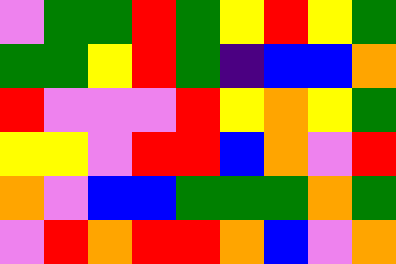[["violet", "green", "green", "red", "green", "yellow", "red", "yellow", "green"], ["green", "green", "yellow", "red", "green", "indigo", "blue", "blue", "orange"], ["red", "violet", "violet", "violet", "red", "yellow", "orange", "yellow", "green"], ["yellow", "yellow", "violet", "red", "red", "blue", "orange", "violet", "red"], ["orange", "violet", "blue", "blue", "green", "green", "green", "orange", "green"], ["violet", "red", "orange", "red", "red", "orange", "blue", "violet", "orange"]]